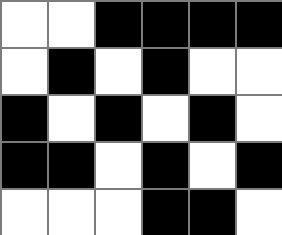[["white", "white", "black", "black", "black", "black"], ["white", "black", "white", "black", "white", "white"], ["black", "white", "black", "white", "black", "white"], ["black", "black", "white", "black", "white", "black"], ["white", "white", "white", "black", "black", "white"]]